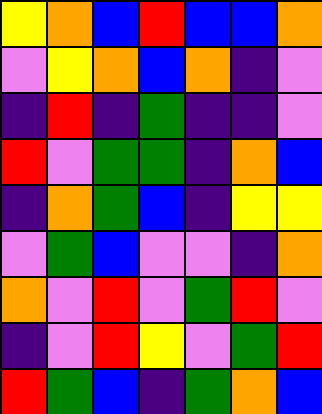[["yellow", "orange", "blue", "red", "blue", "blue", "orange"], ["violet", "yellow", "orange", "blue", "orange", "indigo", "violet"], ["indigo", "red", "indigo", "green", "indigo", "indigo", "violet"], ["red", "violet", "green", "green", "indigo", "orange", "blue"], ["indigo", "orange", "green", "blue", "indigo", "yellow", "yellow"], ["violet", "green", "blue", "violet", "violet", "indigo", "orange"], ["orange", "violet", "red", "violet", "green", "red", "violet"], ["indigo", "violet", "red", "yellow", "violet", "green", "red"], ["red", "green", "blue", "indigo", "green", "orange", "blue"]]